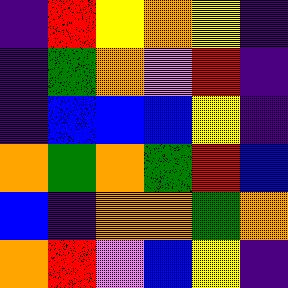[["indigo", "red", "yellow", "orange", "yellow", "indigo"], ["indigo", "green", "orange", "violet", "red", "indigo"], ["indigo", "blue", "blue", "blue", "yellow", "indigo"], ["orange", "green", "orange", "green", "red", "blue"], ["blue", "indigo", "orange", "orange", "green", "orange"], ["orange", "red", "violet", "blue", "yellow", "indigo"]]